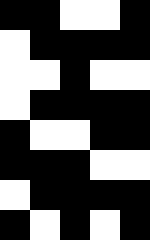[["black", "black", "white", "white", "black"], ["white", "black", "black", "black", "black"], ["white", "white", "black", "white", "white"], ["white", "black", "black", "black", "black"], ["black", "white", "white", "black", "black"], ["black", "black", "black", "white", "white"], ["white", "black", "black", "black", "black"], ["black", "white", "black", "white", "black"]]